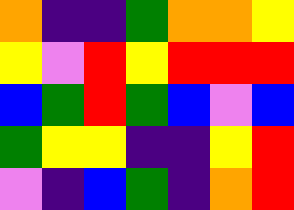[["orange", "indigo", "indigo", "green", "orange", "orange", "yellow"], ["yellow", "violet", "red", "yellow", "red", "red", "red"], ["blue", "green", "red", "green", "blue", "violet", "blue"], ["green", "yellow", "yellow", "indigo", "indigo", "yellow", "red"], ["violet", "indigo", "blue", "green", "indigo", "orange", "red"]]